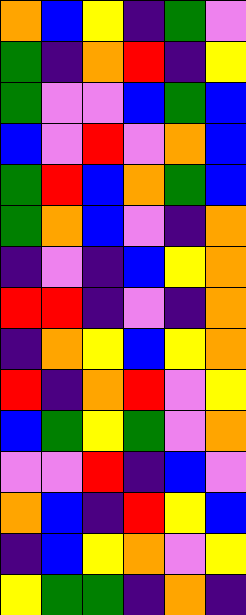[["orange", "blue", "yellow", "indigo", "green", "violet"], ["green", "indigo", "orange", "red", "indigo", "yellow"], ["green", "violet", "violet", "blue", "green", "blue"], ["blue", "violet", "red", "violet", "orange", "blue"], ["green", "red", "blue", "orange", "green", "blue"], ["green", "orange", "blue", "violet", "indigo", "orange"], ["indigo", "violet", "indigo", "blue", "yellow", "orange"], ["red", "red", "indigo", "violet", "indigo", "orange"], ["indigo", "orange", "yellow", "blue", "yellow", "orange"], ["red", "indigo", "orange", "red", "violet", "yellow"], ["blue", "green", "yellow", "green", "violet", "orange"], ["violet", "violet", "red", "indigo", "blue", "violet"], ["orange", "blue", "indigo", "red", "yellow", "blue"], ["indigo", "blue", "yellow", "orange", "violet", "yellow"], ["yellow", "green", "green", "indigo", "orange", "indigo"]]